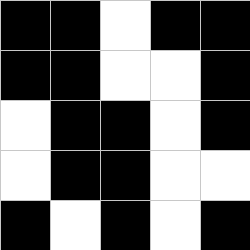[["black", "black", "white", "black", "black"], ["black", "black", "white", "white", "black"], ["white", "black", "black", "white", "black"], ["white", "black", "black", "white", "white"], ["black", "white", "black", "white", "black"]]